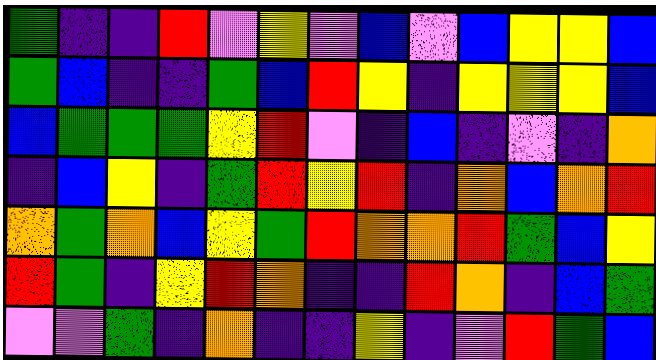[["green", "indigo", "indigo", "red", "violet", "yellow", "violet", "blue", "violet", "blue", "yellow", "yellow", "blue"], ["green", "blue", "indigo", "indigo", "green", "blue", "red", "yellow", "indigo", "yellow", "yellow", "yellow", "blue"], ["blue", "green", "green", "green", "yellow", "red", "violet", "indigo", "blue", "indigo", "violet", "indigo", "orange"], ["indigo", "blue", "yellow", "indigo", "green", "red", "yellow", "red", "indigo", "orange", "blue", "orange", "red"], ["orange", "green", "orange", "blue", "yellow", "green", "red", "orange", "orange", "red", "green", "blue", "yellow"], ["red", "green", "indigo", "yellow", "red", "orange", "indigo", "indigo", "red", "orange", "indigo", "blue", "green"], ["violet", "violet", "green", "indigo", "orange", "indigo", "indigo", "yellow", "indigo", "violet", "red", "green", "blue"]]